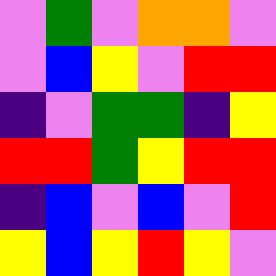[["violet", "green", "violet", "orange", "orange", "violet"], ["violet", "blue", "yellow", "violet", "red", "red"], ["indigo", "violet", "green", "green", "indigo", "yellow"], ["red", "red", "green", "yellow", "red", "red"], ["indigo", "blue", "violet", "blue", "violet", "red"], ["yellow", "blue", "yellow", "red", "yellow", "violet"]]